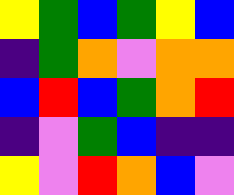[["yellow", "green", "blue", "green", "yellow", "blue"], ["indigo", "green", "orange", "violet", "orange", "orange"], ["blue", "red", "blue", "green", "orange", "red"], ["indigo", "violet", "green", "blue", "indigo", "indigo"], ["yellow", "violet", "red", "orange", "blue", "violet"]]